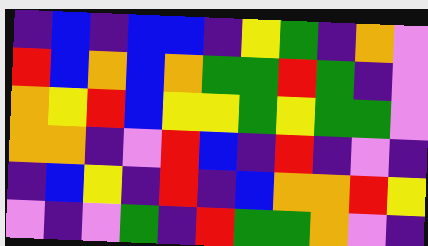[["indigo", "blue", "indigo", "blue", "blue", "indigo", "yellow", "green", "indigo", "orange", "violet"], ["red", "blue", "orange", "blue", "orange", "green", "green", "red", "green", "indigo", "violet"], ["orange", "yellow", "red", "blue", "yellow", "yellow", "green", "yellow", "green", "green", "violet"], ["orange", "orange", "indigo", "violet", "red", "blue", "indigo", "red", "indigo", "violet", "indigo"], ["indigo", "blue", "yellow", "indigo", "red", "indigo", "blue", "orange", "orange", "red", "yellow"], ["violet", "indigo", "violet", "green", "indigo", "red", "green", "green", "orange", "violet", "indigo"]]